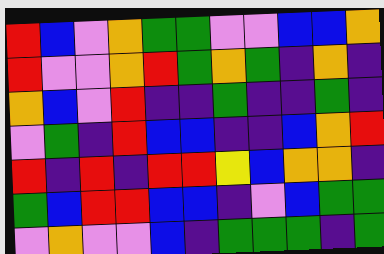[["red", "blue", "violet", "orange", "green", "green", "violet", "violet", "blue", "blue", "orange"], ["red", "violet", "violet", "orange", "red", "green", "orange", "green", "indigo", "orange", "indigo"], ["orange", "blue", "violet", "red", "indigo", "indigo", "green", "indigo", "indigo", "green", "indigo"], ["violet", "green", "indigo", "red", "blue", "blue", "indigo", "indigo", "blue", "orange", "red"], ["red", "indigo", "red", "indigo", "red", "red", "yellow", "blue", "orange", "orange", "indigo"], ["green", "blue", "red", "red", "blue", "blue", "indigo", "violet", "blue", "green", "green"], ["violet", "orange", "violet", "violet", "blue", "indigo", "green", "green", "green", "indigo", "green"]]